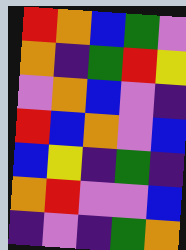[["red", "orange", "blue", "green", "violet"], ["orange", "indigo", "green", "red", "yellow"], ["violet", "orange", "blue", "violet", "indigo"], ["red", "blue", "orange", "violet", "blue"], ["blue", "yellow", "indigo", "green", "indigo"], ["orange", "red", "violet", "violet", "blue"], ["indigo", "violet", "indigo", "green", "orange"]]